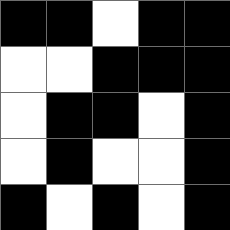[["black", "black", "white", "black", "black"], ["white", "white", "black", "black", "black"], ["white", "black", "black", "white", "black"], ["white", "black", "white", "white", "black"], ["black", "white", "black", "white", "black"]]